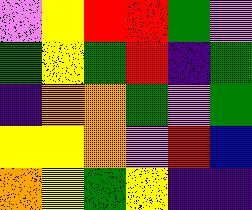[["violet", "yellow", "red", "red", "green", "violet"], ["green", "yellow", "green", "red", "indigo", "green"], ["indigo", "orange", "orange", "green", "violet", "green"], ["yellow", "yellow", "orange", "violet", "red", "blue"], ["orange", "yellow", "green", "yellow", "indigo", "indigo"]]